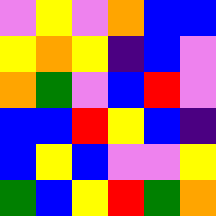[["violet", "yellow", "violet", "orange", "blue", "blue"], ["yellow", "orange", "yellow", "indigo", "blue", "violet"], ["orange", "green", "violet", "blue", "red", "violet"], ["blue", "blue", "red", "yellow", "blue", "indigo"], ["blue", "yellow", "blue", "violet", "violet", "yellow"], ["green", "blue", "yellow", "red", "green", "orange"]]